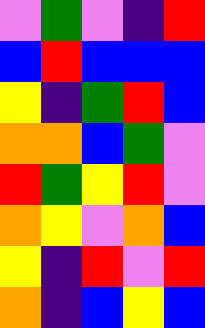[["violet", "green", "violet", "indigo", "red"], ["blue", "red", "blue", "blue", "blue"], ["yellow", "indigo", "green", "red", "blue"], ["orange", "orange", "blue", "green", "violet"], ["red", "green", "yellow", "red", "violet"], ["orange", "yellow", "violet", "orange", "blue"], ["yellow", "indigo", "red", "violet", "red"], ["orange", "indigo", "blue", "yellow", "blue"]]